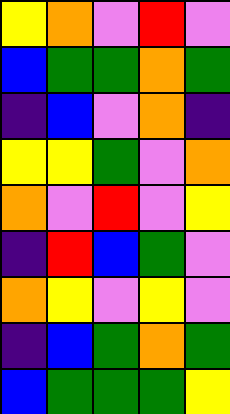[["yellow", "orange", "violet", "red", "violet"], ["blue", "green", "green", "orange", "green"], ["indigo", "blue", "violet", "orange", "indigo"], ["yellow", "yellow", "green", "violet", "orange"], ["orange", "violet", "red", "violet", "yellow"], ["indigo", "red", "blue", "green", "violet"], ["orange", "yellow", "violet", "yellow", "violet"], ["indigo", "blue", "green", "orange", "green"], ["blue", "green", "green", "green", "yellow"]]